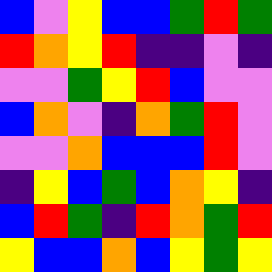[["blue", "violet", "yellow", "blue", "blue", "green", "red", "green"], ["red", "orange", "yellow", "red", "indigo", "indigo", "violet", "indigo"], ["violet", "violet", "green", "yellow", "red", "blue", "violet", "violet"], ["blue", "orange", "violet", "indigo", "orange", "green", "red", "violet"], ["violet", "violet", "orange", "blue", "blue", "blue", "red", "violet"], ["indigo", "yellow", "blue", "green", "blue", "orange", "yellow", "indigo"], ["blue", "red", "green", "indigo", "red", "orange", "green", "red"], ["yellow", "blue", "blue", "orange", "blue", "yellow", "green", "yellow"]]